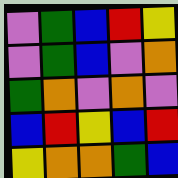[["violet", "green", "blue", "red", "yellow"], ["violet", "green", "blue", "violet", "orange"], ["green", "orange", "violet", "orange", "violet"], ["blue", "red", "yellow", "blue", "red"], ["yellow", "orange", "orange", "green", "blue"]]